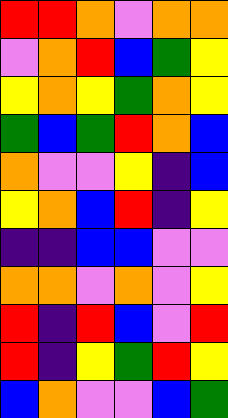[["red", "red", "orange", "violet", "orange", "orange"], ["violet", "orange", "red", "blue", "green", "yellow"], ["yellow", "orange", "yellow", "green", "orange", "yellow"], ["green", "blue", "green", "red", "orange", "blue"], ["orange", "violet", "violet", "yellow", "indigo", "blue"], ["yellow", "orange", "blue", "red", "indigo", "yellow"], ["indigo", "indigo", "blue", "blue", "violet", "violet"], ["orange", "orange", "violet", "orange", "violet", "yellow"], ["red", "indigo", "red", "blue", "violet", "red"], ["red", "indigo", "yellow", "green", "red", "yellow"], ["blue", "orange", "violet", "violet", "blue", "green"]]